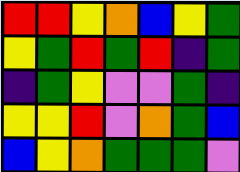[["red", "red", "yellow", "orange", "blue", "yellow", "green"], ["yellow", "green", "red", "green", "red", "indigo", "green"], ["indigo", "green", "yellow", "violet", "violet", "green", "indigo"], ["yellow", "yellow", "red", "violet", "orange", "green", "blue"], ["blue", "yellow", "orange", "green", "green", "green", "violet"]]